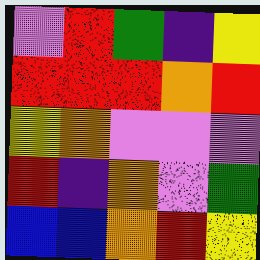[["violet", "red", "green", "indigo", "yellow"], ["red", "red", "red", "orange", "red"], ["yellow", "orange", "violet", "violet", "violet"], ["red", "indigo", "orange", "violet", "green"], ["blue", "blue", "orange", "red", "yellow"]]